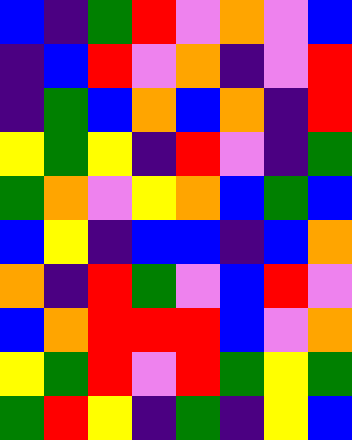[["blue", "indigo", "green", "red", "violet", "orange", "violet", "blue"], ["indigo", "blue", "red", "violet", "orange", "indigo", "violet", "red"], ["indigo", "green", "blue", "orange", "blue", "orange", "indigo", "red"], ["yellow", "green", "yellow", "indigo", "red", "violet", "indigo", "green"], ["green", "orange", "violet", "yellow", "orange", "blue", "green", "blue"], ["blue", "yellow", "indigo", "blue", "blue", "indigo", "blue", "orange"], ["orange", "indigo", "red", "green", "violet", "blue", "red", "violet"], ["blue", "orange", "red", "red", "red", "blue", "violet", "orange"], ["yellow", "green", "red", "violet", "red", "green", "yellow", "green"], ["green", "red", "yellow", "indigo", "green", "indigo", "yellow", "blue"]]